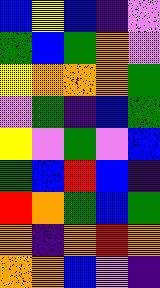[["blue", "yellow", "blue", "indigo", "violet"], ["green", "blue", "green", "orange", "violet"], ["yellow", "orange", "orange", "orange", "green"], ["violet", "green", "indigo", "blue", "green"], ["yellow", "violet", "green", "violet", "blue"], ["green", "blue", "red", "blue", "indigo"], ["red", "orange", "green", "blue", "green"], ["orange", "indigo", "orange", "red", "orange"], ["orange", "orange", "blue", "violet", "indigo"]]